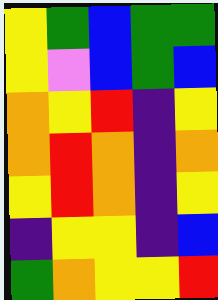[["yellow", "green", "blue", "green", "green"], ["yellow", "violet", "blue", "green", "blue"], ["orange", "yellow", "red", "indigo", "yellow"], ["orange", "red", "orange", "indigo", "orange"], ["yellow", "red", "orange", "indigo", "yellow"], ["indigo", "yellow", "yellow", "indigo", "blue"], ["green", "orange", "yellow", "yellow", "red"]]